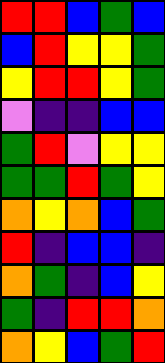[["red", "red", "blue", "green", "blue"], ["blue", "red", "yellow", "yellow", "green"], ["yellow", "red", "red", "yellow", "green"], ["violet", "indigo", "indigo", "blue", "blue"], ["green", "red", "violet", "yellow", "yellow"], ["green", "green", "red", "green", "yellow"], ["orange", "yellow", "orange", "blue", "green"], ["red", "indigo", "blue", "blue", "indigo"], ["orange", "green", "indigo", "blue", "yellow"], ["green", "indigo", "red", "red", "orange"], ["orange", "yellow", "blue", "green", "red"]]